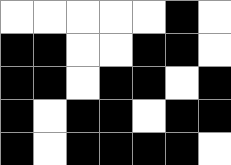[["white", "white", "white", "white", "white", "black", "white"], ["black", "black", "white", "white", "black", "black", "white"], ["black", "black", "white", "black", "black", "white", "black"], ["black", "white", "black", "black", "white", "black", "black"], ["black", "white", "black", "black", "black", "black", "white"]]